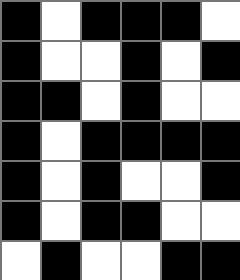[["black", "white", "black", "black", "black", "white"], ["black", "white", "white", "black", "white", "black"], ["black", "black", "white", "black", "white", "white"], ["black", "white", "black", "black", "black", "black"], ["black", "white", "black", "white", "white", "black"], ["black", "white", "black", "black", "white", "white"], ["white", "black", "white", "white", "black", "black"]]